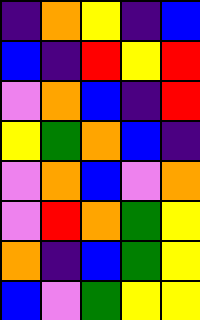[["indigo", "orange", "yellow", "indigo", "blue"], ["blue", "indigo", "red", "yellow", "red"], ["violet", "orange", "blue", "indigo", "red"], ["yellow", "green", "orange", "blue", "indigo"], ["violet", "orange", "blue", "violet", "orange"], ["violet", "red", "orange", "green", "yellow"], ["orange", "indigo", "blue", "green", "yellow"], ["blue", "violet", "green", "yellow", "yellow"]]